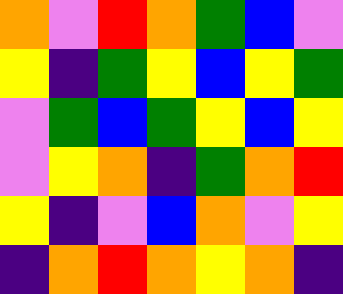[["orange", "violet", "red", "orange", "green", "blue", "violet"], ["yellow", "indigo", "green", "yellow", "blue", "yellow", "green"], ["violet", "green", "blue", "green", "yellow", "blue", "yellow"], ["violet", "yellow", "orange", "indigo", "green", "orange", "red"], ["yellow", "indigo", "violet", "blue", "orange", "violet", "yellow"], ["indigo", "orange", "red", "orange", "yellow", "orange", "indigo"]]